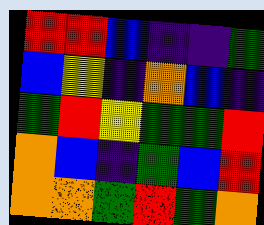[["red", "red", "blue", "indigo", "indigo", "green"], ["blue", "yellow", "indigo", "orange", "blue", "indigo"], ["green", "red", "yellow", "green", "green", "red"], ["orange", "blue", "indigo", "green", "blue", "red"], ["orange", "orange", "green", "red", "green", "orange"]]